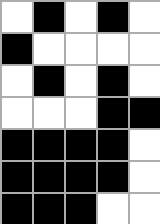[["white", "black", "white", "black", "white"], ["black", "white", "white", "white", "white"], ["white", "black", "white", "black", "white"], ["white", "white", "white", "black", "black"], ["black", "black", "black", "black", "white"], ["black", "black", "black", "black", "white"], ["black", "black", "black", "white", "white"]]